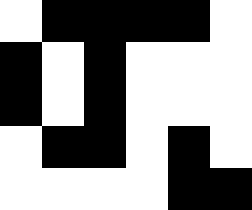[["white", "black", "black", "black", "black", "white"], ["black", "white", "black", "white", "white", "white"], ["black", "white", "black", "white", "white", "white"], ["white", "black", "black", "white", "black", "white"], ["white", "white", "white", "white", "black", "black"]]